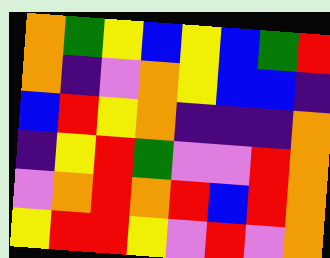[["orange", "green", "yellow", "blue", "yellow", "blue", "green", "red"], ["orange", "indigo", "violet", "orange", "yellow", "blue", "blue", "indigo"], ["blue", "red", "yellow", "orange", "indigo", "indigo", "indigo", "orange"], ["indigo", "yellow", "red", "green", "violet", "violet", "red", "orange"], ["violet", "orange", "red", "orange", "red", "blue", "red", "orange"], ["yellow", "red", "red", "yellow", "violet", "red", "violet", "orange"]]